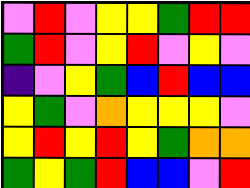[["violet", "red", "violet", "yellow", "yellow", "green", "red", "red"], ["green", "red", "violet", "yellow", "red", "violet", "yellow", "violet"], ["indigo", "violet", "yellow", "green", "blue", "red", "blue", "blue"], ["yellow", "green", "violet", "orange", "yellow", "yellow", "yellow", "violet"], ["yellow", "red", "yellow", "red", "yellow", "green", "orange", "orange"], ["green", "yellow", "green", "red", "blue", "blue", "violet", "red"]]